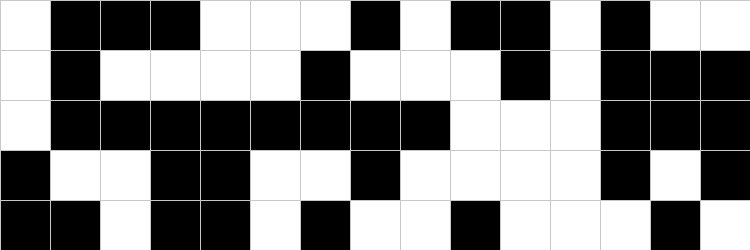[["white", "black", "black", "black", "white", "white", "white", "black", "white", "black", "black", "white", "black", "white", "white"], ["white", "black", "white", "white", "white", "white", "black", "white", "white", "white", "black", "white", "black", "black", "black"], ["white", "black", "black", "black", "black", "black", "black", "black", "black", "white", "white", "white", "black", "black", "black"], ["black", "white", "white", "black", "black", "white", "white", "black", "white", "white", "white", "white", "black", "white", "black"], ["black", "black", "white", "black", "black", "white", "black", "white", "white", "black", "white", "white", "white", "black", "white"]]